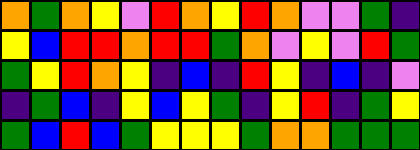[["orange", "green", "orange", "yellow", "violet", "red", "orange", "yellow", "red", "orange", "violet", "violet", "green", "indigo"], ["yellow", "blue", "red", "red", "orange", "red", "red", "green", "orange", "violet", "yellow", "violet", "red", "green"], ["green", "yellow", "red", "orange", "yellow", "indigo", "blue", "indigo", "red", "yellow", "indigo", "blue", "indigo", "violet"], ["indigo", "green", "blue", "indigo", "yellow", "blue", "yellow", "green", "indigo", "yellow", "red", "indigo", "green", "yellow"], ["green", "blue", "red", "blue", "green", "yellow", "yellow", "yellow", "green", "orange", "orange", "green", "green", "green"]]